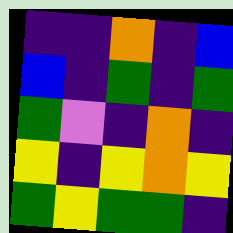[["indigo", "indigo", "orange", "indigo", "blue"], ["blue", "indigo", "green", "indigo", "green"], ["green", "violet", "indigo", "orange", "indigo"], ["yellow", "indigo", "yellow", "orange", "yellow"], ["green", "yellow", "green", "green", "indigo"]]